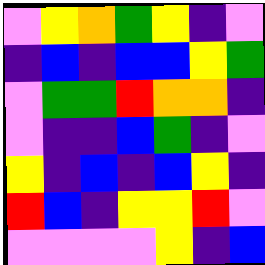[["violet", "yellow", "orange", "green", "yellow", "indigo", "violet"], ["indigo", "blue", "indigo", "blue", "blue", "yellow", "green"], ["violet", "green", "green", "red", "orange", "orange", "indigo"], ["violet", "indigo", "indigo", "blue", "green", "indigo", "violet"], ["yellow", "indigo", "blue", "indigo", "blue", "yellow", "indigo"], ["red", "blue", "indigo", "yellow", "yellow", "red", "violet"], ["violet", "violet", "violet", "violet", "yellow", "indigo", "blue"]]